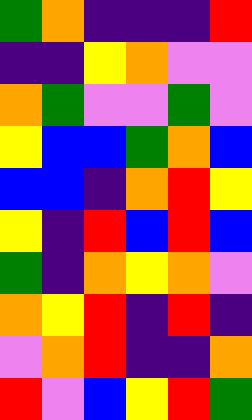[["green", "orange", "indigo", "indigo", "indigo", "red"], ["indigo", "indigo", "yellow", "orange", "violet", "violet"], ["orange", "green", "violet", "violet", "green", "violet"], ["yellow", "blue", "blue", "green", "orange", "blue"], ["blue", "blue", "indigo", "orange", "red", "yellow"], ["yellow", "indigo", "red", "blue", "red", "blue"], ["green", "indigo", "orange", "yellow", "orange", "violet"], ["orange", "yellow", "red", "indigo", "red", "indigo"], ["violet", "orange", "red", "indigo", "indigo", "orange"], ["red", "violet", "blue", "yellow", "red", "green"]]